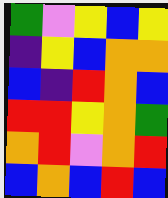[["green", "violet", "yellow", "blue", "yellow"], ["indigo", "yellow", "blue", "orange", "orange"], ["blue", "indigo", "red", "orange", "blue"], ["red", "red", "yellow", "orange", "green"], ["orange", "red", "violet", "orange", "red"], ["blue", "orange", "blue", "red", "blue"]]